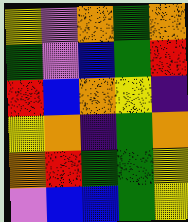[["yellow", "violet", "orange", "green", "orange"], ["green", "violet", "blue", "green", "red"], ["red", "blue", "orange", "yellow", "indigo"], ["yellow", "orange", "indigo", "green", "orange"], ["orange", "red", "green", "green", "yellow"], ["violet", "blue", "blue", "green", "yellow"]]